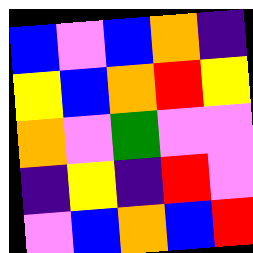[["blue", "violet", "blue", "orange", "indigo"], ["yellow", "blue", "orange", "red", "yellow"], ["orange", "violet", "green", "violet", "violet"], ["indigo", "yellow", "indigo", "red", "violet"], ["violet", "blue", "orange", "blue", "red"]]